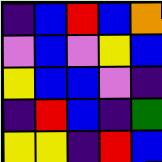[["indigo", "blue", "red", "blue", "orange"], ["violet", "blue", "violet", "yellow", "blue"], ["yellow", "blue", "blue", "violet", "indigo"], ["indigo", "red", "blue", "indigo", "green"], ["yellow", "yellow", "indigo", "red", "blue"]]